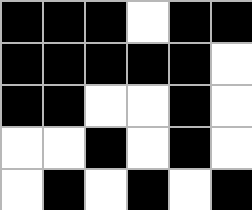[["black", "black", "black", "white", "black", "black"], ["black", "black", "black", "black", "black", "white"], ["black", "black", "white", "white", "black", "white"], ["white", "white", "black", "white", "black", "white"], ["white", "black", "white", "black", "white", "black"]]